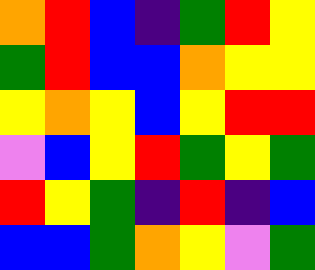[["orange", "red", "blue", "indigo", "green", "red", "yellow"], ["green", "red", "blue", "blue", "orange", "yellow", "yellow"], ["yellow", "orange", "yellow", "blue", "yellow", "red", "red"], ["violet", "blue", "yellow", "red", "green", "yellow", "green"], ["red", "yellow", "green", "indigo", "red", "indigo", "blue"], ["blue", "blue", "green", "orange", "yellow", "violet", "green"]]